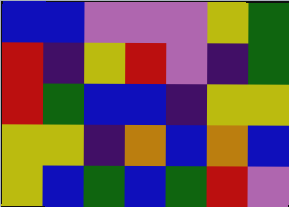[["blue", "blue", "violet", "violet", "violet", "yellow", "green"], ["red", "indigo", "yellow", "red", "violet", "indigo", "green"], ["red", "green", "blue", "blue", "indigo", "yellow", "yellow"], ["yellow", "yellow", "indigo", "orange", "blue", "orange", "blue"], ["yellow", "blue", "green", "blue", "green", "red", "violet"]]